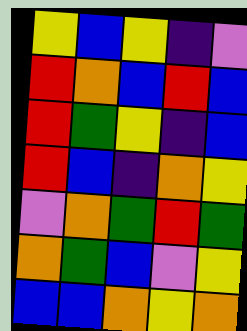[["yellow", "blue", "yellow", "indigo", "violet"], ["red", "orange", "blue", "red", "blue"], ["red", "green", "yellow", "indigo", "blue"], ["red", "blue", "indigo", "orange", "yellow"], ["violet", "orange", "green", "red", "green"], ["orange", "green", "blue", "violet", "yellow"], ["blue", "blue", "orange", "yellow", "orange"]]